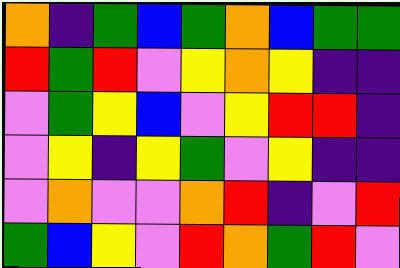[["orange", "indigo", "green", "blue", "green", "orange", "blue", "green", "green"], ["red", "green", "red", "violet", "yellow", "orange", "yellow", "indigo", "indigo"], ["violet", "green", "yellow", "blue", "violet", "yellow", "red", "red", "indigo"], ["violet", "yellow", "indigo", "yellow", "green", "violet", "yellow", "indigo", "indigo"], ["violet", "orange", "violet", "violet", "orange", "red", "indigo", "violet", "red"], ["green", "blue", "yellow", "violet", "red", "orange", "green", "red", "violet"]]